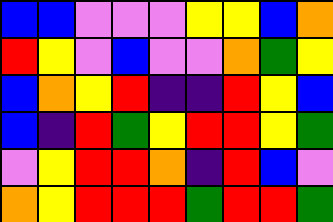[["blue", "blue", "violet", "violet", "violet", "yellow", "yellow", "blue", "orange"], ["red", "yellow", "violet", "blue", "violet", "violet", "orange", "green", "yellow"], ["blue", "orange", "yellow", "red", "indigo", "indigo", "red", "yellow", "blue"], ["blue", "indigo", "red", "green", "yellow", "red", "red", "yellow", "green"], ["violet", "yellow", "red", "red", "orange", "indigo", "red", "blue", "violet"], ["orange", "yellow", "red", "red", "red", "green", "red", "red", "green"]]